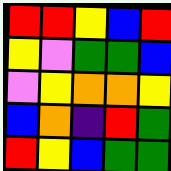[["red", "red", "yellow", "blue", "red"], ["yellow", "violet", "green", "green", "blue"], ["violet", "yellow", "orange", "orange", "yellow"], ["blue", "orange", "indigo", "red", "green"], ["red", "yellow", "blue", "green", "green"]]